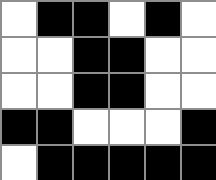[["white", "black", "black", "white", "black", "white"], ["white", "white", "black", "black", "white", "white"], ["white", "white", "black", "black", "white", "white"], ["black", "black", "white", "white", "white", "black"], ["white", "black", "black", "black", "black", "black"]]